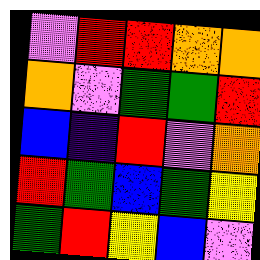[["violet", "red", "red", "orange", "orange"], ["orange", "violet", "green", "green", "red"], ["blue", "indigo", "red", "violet", "orange"], ["red", "green", "blue", "green", "yellow"], ["green", "red", "yellow", "blue", "violet"]]